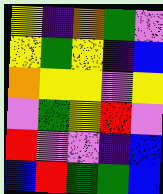[["yellow", "indigo", "orange", "green", "violet"], ["yellow", "green", "yellow", "indigo", "blue"], ["orange", "yellow", "yellow", "violet", "yellow"], ["violet", "green", "yellow", "red", "violet"], ["red", "violet", "violet", "indigo", "blue"], ["blue", "red", "green", "green", "blue"]]